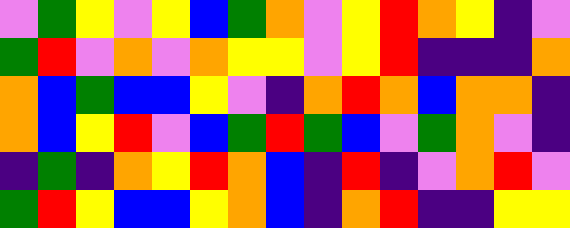[["violet", "green", "yellow", "violet", "yellow", "blue", "green", "orange", "violet", "yellow", "red", "orange", "yellow", "indigo", "violet"], ["green", "red", "violet", "orange", "violet", "orange", "yellow", "yellow", "violet", "yellow", "red", "indigo", "indigo", "indigo", "orange"], ["orange", "blue", "green", "blue", "blue", "yellow", "violet", "indigo", "orange", "red", "orange", "blue", "orange", "orange", "indigo"], ["orange", "blue", "yellow", "red", "violet", "blue", "green", "red", "green", "blue", "violet", "green", "orange", "violet", "indigo"], ["indigo", "green", "indigo", "orange", "yellow", "red", "orange", "blue", "indigo", "red", "indigo", "violet", "orange", "red", "violet"], ["green", "red", "yellow", "blue", "blue", "yellow", "orange", "blue", "indigo", "orange", "red", "indigo", "indigo", "yellow", "yellow"]]